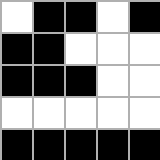[["white", "black", "black", "white", "black"], ["black", "black", "white", "white", "white"], ["black", "black", "black", "white", "white"], ["white", "white", "white", "white", "white"], ["black", "black", "black", "black", "black"]]